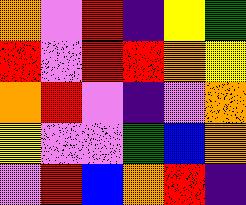[["orange", "violet", "red", "indigo", "yellow", "green"], ["red", "violet", "red", "red", "orange", "yellow"], ["orange", "red", "violet", "indigo", "violet", "orange"], ["yellow", "violet", "violet", "green", "blue", "orange"], ["violet", "red", "blue", "orange", "red", "indigo"]]